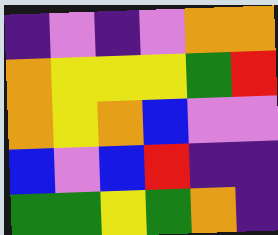[["indigo", "violet", "indigo", "violet", "orange", "orange"], ["orange", "yellow", "yellow", "yellow", "green", "red"], ["orange", "yellow", "orange", "blue", "violet", "violet"], ["blue", "violet", "blue", "red", "indigo", "indigo"], ["green", "green", "yellow", "green", "orange", "indigo"]]